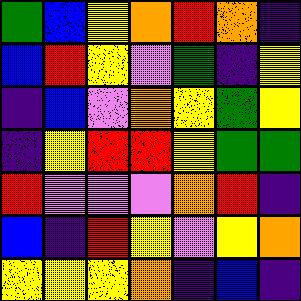[["green", "blue", "yellow", "orange", "red", "orange", "indigo"], ["blue", "red", "yellow", "violet", "green", "indigo", "yellow"], ["indigo", "blue", "violet", "orange", "yellow", "green", "yellow"], ["indigo", "yellow", "red", "red", "yellow", "green", "green"], ["red", "violet", "violet", "violet", "orange", "red", "indigo"], ["blue", "indigo", "red", "yellow", "violet", "yellow", "orange"], ["yellow", "yellow", "yellow", "orange", "indigo", "blue", "indigo"]]